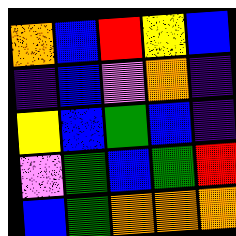[["orange", "blue", "red", "yellow", "blue"], ["indigo", "blue", "violet", "orange", "indigo"], ["yellow", "blue", "green", "blue", "indigo"], ["violet", "green", "blue", "green", "red"], ["blue", "green", "orange", "orange", "orange"]]